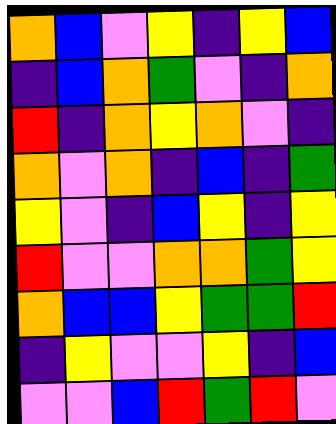[["orange", "blue", "violet", "yellow", "indigo", "yellow", "blue"], ["indigo", "blue", "orange", "green", "violet", "indigo", "orange"], ["red", "indigo", "orange", "yellow", "orange", "violet", "indigo"], ["orange", "violet", "orange", "indigo", "blue", "indigo", "green"], ["yellow", "violet", "indigo", "blue", "yellow", "indigo", "yellow"], ["red", "violet", "violet", "orange", "orange", "green", "yellow"], ["orange", "blue", "blue", "yellow", "green", "green", "red"], ["indigo", "yellow", "violet", "violet", "yellow", "indigo", "blue"], ["violet", "violet", "blue", "red", "green", "red", "violet"]]